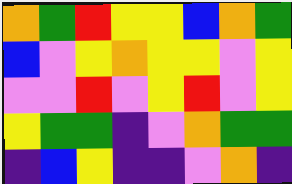[["orange", "green", "red", "yellow", "yellow", "blue", "orange", "green"], ["blue", "violet", "yellow", "orange", "yellow", "yellow", "violet", "yellow"], ["violet", "violet", "red", "violet", "yellow", "red", "violet", "yellow"], ["yellow", "green", "green", "indigo", "violet", "orange", "green", "green"], ["indigo", "blue", "yellow", "indigo", "indigo", "violet", "orange", "indigo"]]